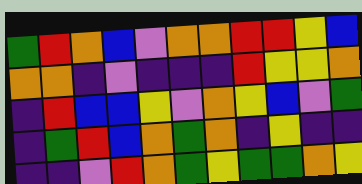[["green", "red", "orange", "blue", "violet", "orange", "orange", "red", "red", "yellow", "blue"], ["orange", "orange", "indigo", "violet", "indigo", "indigo", "indigo", "red", "yellow", "yellow", "orange"], ["indigo", "red", "blue", "blue", "yellow", "violet", "orange", "yellow", "blue", "violet", "green"], ["indigo", "green", "red", "blue", "orange", "green", "orange", "indigo", "yellow", "indigo", "indigo"], ["indigo", "indigo", "violet", "red", "orange", "green", "yellow", "green", "green", "orange", "yellow"]]